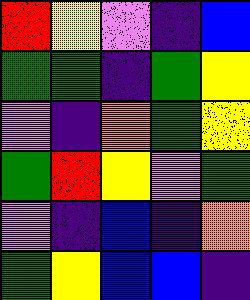[["red", "yellow", "violet", "indigo", "blue"], ["green", "green", "indigo", "green", "yellow"], ["violet", "indigo", "orange", "green", "yellow"], ["green", "red", "yellow", "violet", "green"], ["violet", "indigo", "blue", "indigo", "orange"], ["green", "yellow", "blue", "blue", "indigo"]]